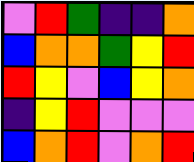[["violet", "red", "green", "indigo", "indigo", "orange"], ["blue", "orange", "orange", "green", "yellow", "red"], ["red", "yellow", "violet", "blue", "yellow", "orange"], ["indigo", "yellow", "red", "violet", "violet", "violet"], ["blue", "orange", "red", "violet", "orange", "red"]]